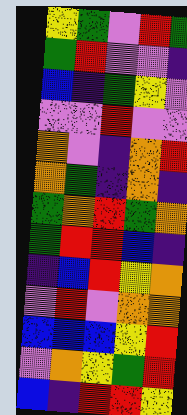[["yellow", "green", "violet", "red", "green"], ["green", "red", "violet", "violet", "indigo"], ["blue", "indigo", "green", "yellow", "violet"], ["violet", "violet", "red", "violet", "violet"], ["orange", "violet", "indigo", "orange", "red"], ["orange", "green", "indigo", "orange", "indigo"], ["green", "orange", "red", "green", "orange"], ["green", "red", "red", "blue", "indigo"], ["indigo", "blue", "red", "yellow", "orange"], ["violet", "red", "violet", "orange", "orange"], ["blue", "blue", "blue", "yellow", "red"], ["violet", "orange", "yellow", "green", "red"], ["blue", "indigo", "red", "red", "yellow"]]